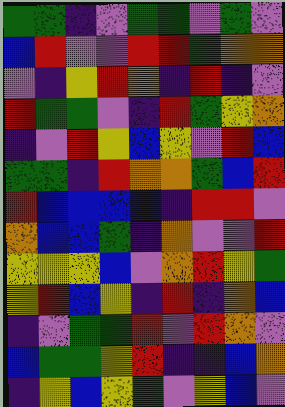[["green", "green", "indigo", "violet", "green", "green", "violet", "green", "violet"], ["blue", "red", "violet", "violet", "red", "red", "green", "orange", "orange"], ["violet", "indigo", "yellow", "red", "orange", "indigo", "red", "indigo", "violet"], ["red", "green", "green", "violet", "indigo", "red", "green", "yellow", "orange"], ["indigo", "violet", "red", "yellow", "blue", "yellow", "violet", "red", "blue"], ["green", "green", "indigo", "red", "orange", "orange", "green", "blue", "red"], ["red", "blue", "blue", "blue", "blue", "indigo", "red", "red", "violet"], ["orange", "blue", "blue", "green", "indigo", "orange", "violet", "violet", "red"], ["yellow", "yellow", "yellow", "blue", "violet", "orange", "red", "yellow", "green"], ["yellow", "red", "blue", "yellow", "indigo", "red", "indigo", "orange", "blue"], ["indigo", "violet", "green", "green", "red", "violet", "red", "orange", "violet"], ["blue", "green", "green", "yellow", "red", "indigo", "indigo", "blue", "orange"], ["indigo", "yellow", "blue", "yellow", "green", "violet", "yellow", "blue", "violet"]]